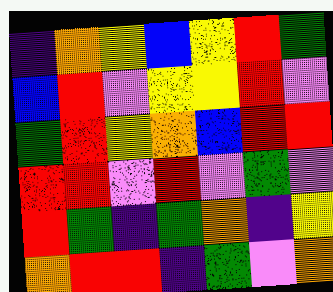[["indigo", "orange", "yellow", "blue", "yellow", "red", "green"], ["blue", "red", "violet", "yellow", "yellow", "red", "violet"], ["green", "red", "yellow", "orange", "blue", "red", "red"], ["red", "red", "violet", "red", "violet", "green", "violet"], ["red", "green", "indigo", "green", "orange", "indigo", "yellow"], ["orange", "red", "red", "indigo", "green", "violet", "orange"]]